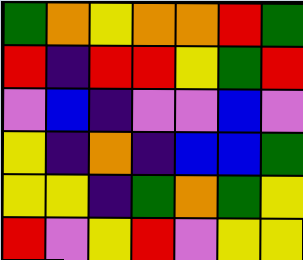[["green", "orange", "yellow", "orange", "orange", "red", "green"], ["red", "indigo", "red", "red", "yellow", "green", "red"], ["violet", "blue", "indigo", "violet", "violet", "blue", "violet"], ["yellow", "indigo", "orange", "indigo", "blue", "blue", "green"], ["yellow", "yellow", "indigo", "green", "orange", "green", "yellow"], ["red", "violet", "yellow", "red", "violet", "yellow", "yellow"]]